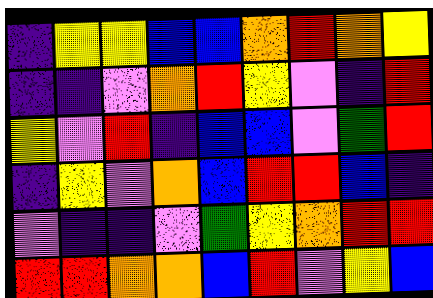[["indigo", "yellow", "yellow", "blue", "blue", "orange", "red", "orange", "yellow"], ["indigo", "indigo", "violet", "orange", "red", "yellow", "violet", "indigo", "red"], ["yellow", "violet", "red", "indigo", "blue", "blue", "violet", "green", "red"], ["indigo", "yellow", "violet", "orange", "blue", "red", "red", "blue", "indigo"], ["violet", "indigo", "indigo", "violet", "green", "yellow", "orange", "red", "red"], ["red", "red", "orange", "orange", "blue", "red", "violet", "yellow", "blue"]]